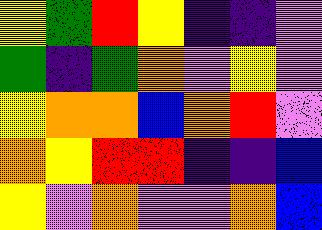[["yellow", "green", "red", "yellow", "indigo", "indigo", "violet"], ["green", "indigo", "green", "orange", "violet", "yellow", "violet"], ["yellow", "orange", "orange", "blue", "orange", "red", "violet"], ["orange", "yellow", "red", "red", "indigo", "indigo", "blue"], ["yellow", "violet", "orange", "violet", "violet", "orange", "blue"]]